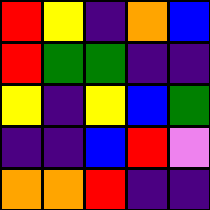[["red", "yellow", "indigo", "orange", "blue"], ["red", "green", "green", "indigo", "indigo"], ["yellow", "indigo", "yellow", "blue", "green"], ["indigo", "indigo", "blue", "red", "violet"], ["orange", "orange", "red", "indigo", "indigo"]]